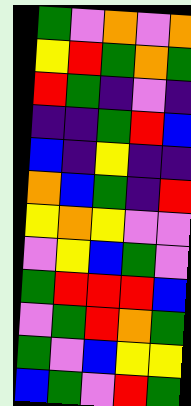[["green", "violet", "orange", "violet", "orange"], ["yellow", "red", "green", "orange", "green"], ["red", "green", "indigo", "violet", "indigo"], ["indigo", "indigo", "green", "red", "blue"], ["blue", "indigo", "yellow", "indigo", "indigo"], ["orange", "blue", "green", "indigo", "red"], ["yellow", "orange", "yellow", "violet", "violet"], ["violet", "yellow", "blue", "green", "violet"], ["green", "red", "red", "red", "blue"], ["violet", "green", "red", "orange", "green"], ["green", "violet", "blue", "yellow", "yellow"], ["blue", "green", "violet", "red", "green"]]